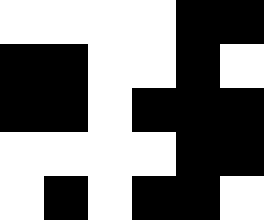[["white", "white", "white", "white", "black", "black"], ["black", "black", "white", "white", "black", "white"], ["black", "black", "white", "black", "black", "black"], ["white", "white", "white", "white", "black", "black"], ["white", "black", "white", "black", "black", "white"]]